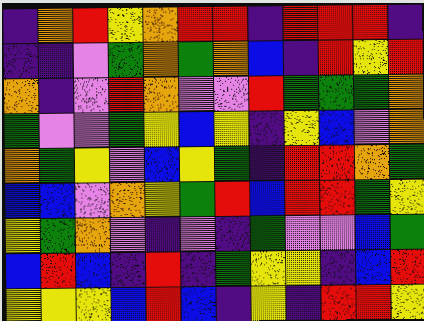[["indigo", "orange", "red", "yellow", "orange", "red", "red", "indigo", "red", "red", "red", "indigo"], ["indigo", "indigo", "violet", "green", "orange", "green", "orange", "blue", "indigo", "red", "yellow", "red"], ["orange", "indigo", "violet", "red", "orange", "violet", "violet", "red", "green", "green", "green", "orange"], ["green", "violet", "violet", "green", "yellow", "blue", "yellow", "indigo", "yellow", "blue", "violet", "orange"], ["orange", "green", "yellow", "violet", "blue", "yellow", "green", "indigo", "red", "red", "orange", "green"], ["blue", "blue", "violet", "orange", "yellow", "green", "red", "blue", "red", "red", "green", "yellow"], ["yellow", "green", "orange", "violet", "indigo", "violet", "indigo", "green", "violet", "violet", "blue", "green"], ["blue", "red", "blue", "indigo", "red", "indigo", "green", "yellow", "yellow", "indigo", "blue", "red"], ["yellow", "yellow", "yellow", "blue", "red", "blue", "indigo", "yellow", "indigo", "red", "red", "yellow"]]